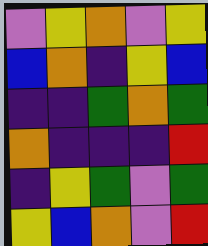[["violet", "yellow", "orange", "violet", "yellow"], ["blue", "orange", "indigo", "yellow", "blue"], ["indigo", "indigo", "green", "orange", "green"], ["orange", "indigo", "indigo", "indigo", "red"], ["indigo", "yellow", "green", "violet", "green"], ["yellow", "blue", "orange", "violet", "red"]]